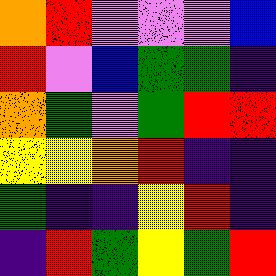[["orange", "red", "violet", "violet", "violet", "blue"], ["red", "violet", "blue", "green", "green", "indigo"], ["orange", "green", "violet", "green", "red", "red"], ["yellow", "yellow", "orange", "red", "indigo", "indigo"], ["green", "indigo", "indigo", "yellow", "red", "indigo"], ["indigo", "red", "green", "yellow", "green", "red"]]